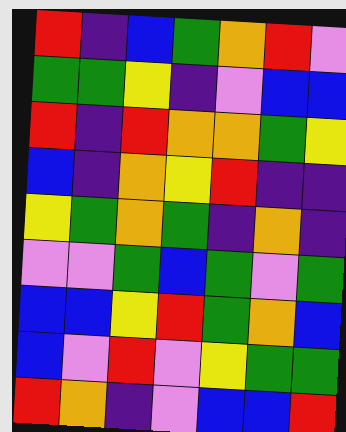[["red", "indigo", "blue", "green", "orange", "red", "violet"], ["green", "green", "yellow", "indigo", "violet", "blue", "blue"], ["red", "indigo", "red", "orange", "orange", "green", "yellow"], ["blue", "indigo", "orange", "yellow", "red", "indigo", "indigo"], ["yellow", "green", "orange", "green", "indigo", "orange", "indigo"], ["violet", "violet", "green", "blue", "green", "violet", "green"], ["blue", "blue", "yellow", "red", "green", "orange", "blue"], ["blue", "violet", "red", "violet", "yellow", "green", "green"], ["red", "orange", "indigo", "violet", "blue", "blue", "red"]]